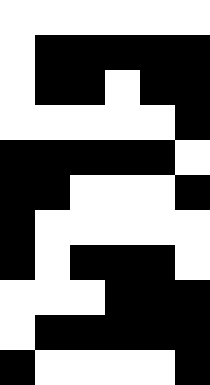[["white", "white", "white", "white", "white", "white"], ["white", "black", "black", "black", "black", "black"], ["white", "black", "black", "white", "black", "black"], ["white", "white", "white", "white", "white", "black"], ["black", "black", "black", "black", "black", "white"], ["black", "black", "white", "white", "white", "black"], ["black", "white", "white", "white", "white", "white"], ["black", "white", "black", "black", "black", "white"], ["white", "white", "white", "black", "black", "black"], ["white", "black", "black", "black", "black", "black"], ["black", "white", "white", "white", "white", "black"]]